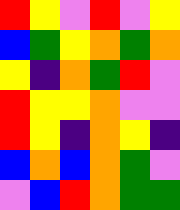[["red", "yellow", "violet", "red", "violet", "yellow"], ["blue", "green", "yellow", "orange", "green", "orange"], ["yellow", "indigo", "orange", "green", "red", "violet"], ["red", "yellow", "yellow", "orange", "violet", "violet"], ["red", "yellow", "indigo", "orange", "yellow", "indigo"], ["blue", "orange", "blue", "orange", "green", "violet"], ["violet", "blue", "red", "orange", "green", "green"]]